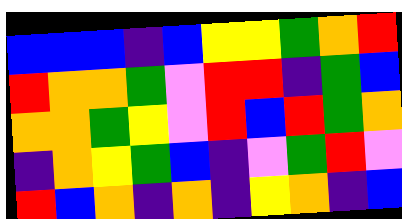[["blue", "blue", "blue", "indigo", "blue", "yellow", "yellow", "green", "orange", "red"], ["red", "orange", "orange", "green", "violet", "red", "red", "indigo", "green", "blue"], ["orange", "orange", "green", "yellow", "violet", "red", "blue", "red", "green", "orange"], ["indigo", "orange", "yellow", "green", "blue", "indigo", "violet", "green", "red", "violet"], ["red", "blue", "orange", "indigo", "orange", "indigo", "yellow", "orange", "indigo", "blue"]]